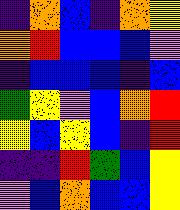[["indigo", "orange", "blue", "indigo", "orange", "yellow"], ["orange", "red", "blue", "blue", "blue", "violet"], ["indigo", "blue", "blue", "blue", "indigo", "blue"], ["green", "yellow", "violet", "blue", "orange", "red"], ["yellow", "blue", "yellow", "blue", "indigo", "red"], ["indigo", "indigo", "red", "green", "blue", "yellow"], ["violet", "blue", "orange", "blue", "blue", "yellow"]]